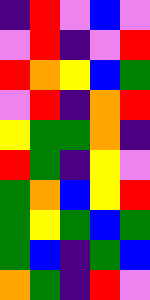[["indigo", "red", "violet", "blue", "violet"], ["violet", "red", "indigo", "violet", "red"], ["red", "orange", "yellow", "blue", "green"], ["violet", "red", "indigo", "orange", "red"], ["yellow", "green", "green", "orange", "indigo"], ["red", "green", "indigo", "yellow", "violet"], ["green", "orange", "blue", "yellow", "red"], ["green", "yellow", "green", "blue", "green"], ["green", "blue", "indigo", "green", "blue"], ["orange", "green", "indigo", "red", "violet"]]